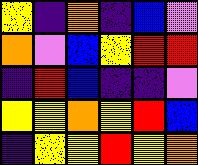[["yellow", "indigo", "orange", "indigo", "blue", "violet"], ["orange", "violet", "blue", "yellow", "red", "red"], ["indigo", "red", "blue", "indigo", "indigo", "violet"], ["yellow", "yellow", "orange", "yellow", "red", "blue"], ["indigo", "yellow", "yellow", "red", "yellow", "orange"]]